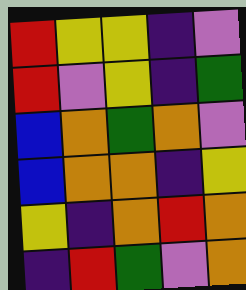[["red", "yellow", "yellow", "indigo", "violet"], ["red", "violet", "yellow", "indigo", "green"], ["blue", "orange", "green", "orange", "violet"], ["blue", "orange", "orange", "indigo", "yellow"], ["yellow", "indigo", "orange", "red", "orange"], ["indigo", "red", "green", "violet", "orange"]]